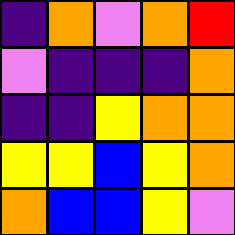[["indigo", "orange", "violet", "orange", "red"], ["violet", "indigo", "indigo", "indigo", "orange"], ["indigo", "indigo", "yellow", "orange", "orange"], ["yellow", "yellow", "blue", "yellow", "orange"], ["orange", "blue", "blue", "yellow", "violet"]]